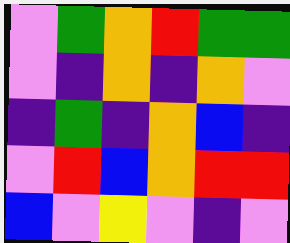[["violet", "green", "orange", "red", "green", "green"], ["violet", "indigo", "orange", "indigo", "orange", "violet"], ["indigo", "green", "indigo", "orange", "blue", "indigo"], ["violet", "red", "blue", "orange", "red", "red"], ["blue", "violet", "yellow", "violet", "indigo", "violet"]]